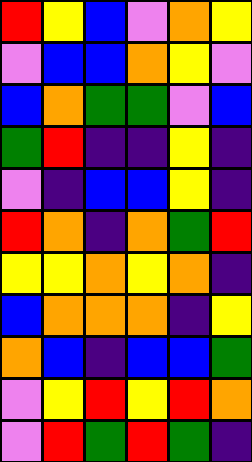[["red", "yellow", "blue", "violet", "orange", "yellow"], ["violet", "blue", "blue", "orange", "yellow", "violet"], ["blue", "orange", "green", "green", "violet", "blue"], ["green", "red", "indigo", "indigo", "yellow", "indigo"], ["violet", "indigo", "blue", "blue", "yellow", "indigo"], ["red", "orange", "indigo", "orange", "green", "red"], ["yellow", "yellow", "orange", "yellow", "orange", "indigo"], ["blue", "orange", "orange", "orange", "indigo", "yellow"], ["orange", "blue", "indigo", "blue", "blue", "green"], ["violet", "yellow", "red", "yellow", "red", "orange"], ["violet", "red", "green", "red", "green", "indigo"]]